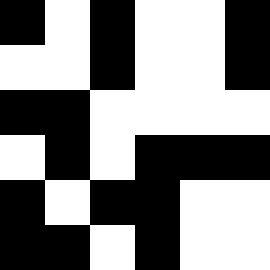[["black", "white", "black", "white", "white", "black"], ["white", "white", "black", "white", "white", "black"], ["black", "black", "white", "white", "white", "white"], ["white", "black", "white", "black", "black", "black"], ["black", "white", "black", "black", "white", "white"], ["black", "black", "white", "black", "white", "white"]]